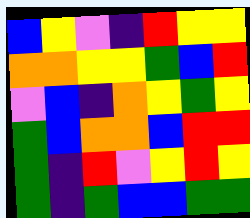[["blue", "yellow", "violet", "indigo", "red", "yellow", "yellow"], ["orange", "orange", "yellow", "yellow", "green", "blue", "red"], ["violet", "blue", "indigo", "orange", "yellow", "green", "yellow"], ["green", "blue", "orange", "orange", "blue", "red", "red"], ["green", "indigo", "red", "violet", "yellow", "red", "yellow"], ["green", "indigo", "green", "blue", "blue", "green", "green"]]